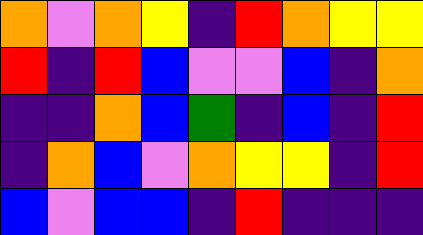[["orange", "violet", "orange", "yellow", "indigo", "red", "orange", "yellow", "yellow"], ["red", "indigo", "red", "blue", "violet", "violet", "blue", "indigo", "orange"], ["indigo", "indigo", "orange", "blue", "green", "indigo", "blue", "indigo", "red"], ["indigo", "orange", "blue", "violet", "orange", "yellow", "yellow", "indigo", "red"], ["blue", "violet", "blue", "blue", "indigo", "red", "indigo", "indigo", "indigo"]]